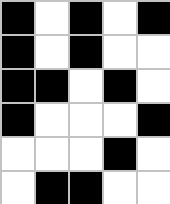[["black", "white", "black", "white", "black"], ["black", "white", "black", "white", "white"], ["black", "black", "white", "black", "white"], ["black", "white", "white", "white", "black"], ["white", "white", "white", "black", "white"], ["white", "black", "black", "white", "white"]]